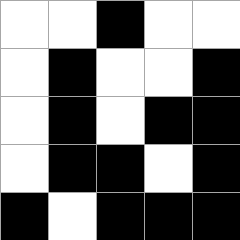[["white", "white", "black", "white", "white"], ["white", "black", "white", "white", "black"], ["white", "black", "white", "black", "black"], ["white", "black", "black", "white", "black"], ["black", "white", "black", "black", "black"]]